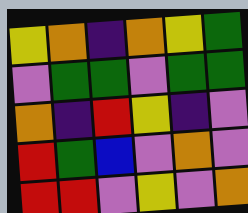[["yellow", "orange", "indigo", "orange", "yellow", "green"], ["violet", "green", "green", "violet", "green", "green"], ["orange", "indigo", "red", "yellow", "indigo", "violet"], ["red", "green", "blue", "violet", "orange", "violet"], ["red", "red", "violet", "yellow", "violet", "orange"]]